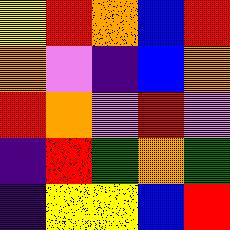[["yellow", "red", "orange", "blue", "red"], ["orange", "violet", "indigo", "blue", "orange"], ["red", "orange", "violet", "red", "violet"], ["indigo", "red", "green", "orange", "green"], ["indigo", "yellow", "yellow", "blue", "red"]]